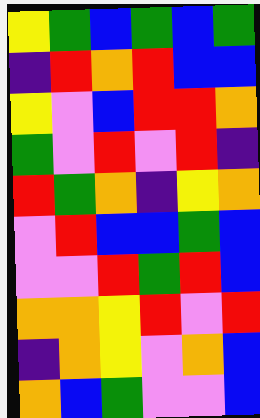[["yellow", "green", "blue", "green", "blue", "green"], ["indigo", "red", "orange", "red", "blue", "blue"], ["yellow", "violet", "blue", "red", "red", "orange"], ["green", "violet", "red", "violet", "red", "indigo"], ["red", "green", "orange", "indigo", "yellow", "orange"], ["violet", "red", "blue", "blue", "green", "blue"], ["violet", "violet", "red", "green", "red", "blue"], ["orange", "orange", "yellow", "red", "violet", "red"], ["indigo", "orange", "yellow", "violet", "orange", "blue"], ["orange", "blue", "green", "violet", "violet", "blue"]]